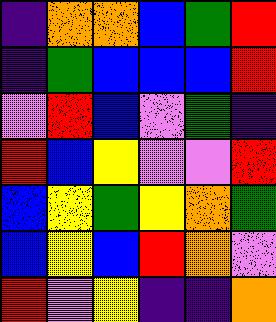[["indigo", "orange", "orange", "blue", "green", "red"], ["indigo", "green", "blue", "blue", "blue", "red"], ["violet", "red", "blue", "violet", "green", "indigo"], ["red", "blue", "yellow", "violet", "violet", "red"], ["blue", "yellow", "green", "yellow", "orange", "green"], ["blue", "yellow", "blue", "red", "orange", "violet"], ["red", "violet", "yellow", "indigo", "indigo", "orange"]]